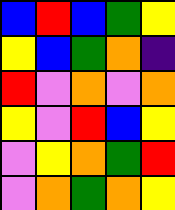[["blue", "red", "blue", "green", "yellow"], ["yellow", "blue", "green", "orange", "indigo"], ["red", "violet", "orange", "violet", "orange"], ["yellow", "violet", "red", "blue", "yellow"], ["violet", "yellow", "orange", "green", "red"], ["violet", "orange", "green", "orange", "yellow"]]